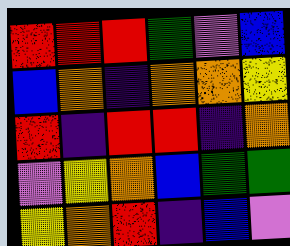[["red", "red", "red", "green", "violet", "blue"], ["blue", "orange", "indigo", "orange", "orange", "yellow"], ["red", "indigo", "red", "red", "indigo", "orange"], ["violet", "yellow", "orange", "blue", "green", "green"], ["yellow", "orange", "red", "indigo", "blue", "violet"]]